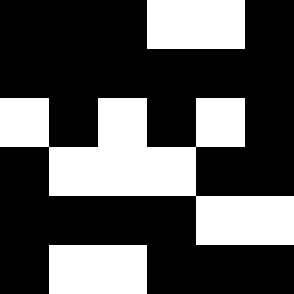[["black", "black", "black", "white", "white", "black"], ["black", "black", "black", "black", "black", "black"], ["white", "black", "white", "black", "white", "black"], ["black", "white", "white", "white", "black", "black"], ["black", "black", "black", "black", "white", "white"], ["black", "white", "white", "black", "black", "black"]]